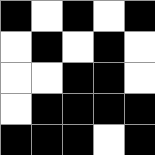[["black", "white", "black", "white", "black"], ["white", "black", "white", "black", "white"], ["white", "white", "black", "black", "white"], ["white", "black", "black", "black", "black"], ["black", "black", "black", "white", "black"]]